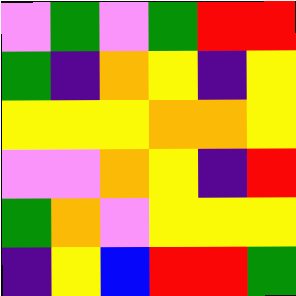[["violet", "green", "violet", "green", "red", "red"], ["green", "indigo", "orange", "yellow", "indigo", "yellow"], ["yellow", "yellow", "yellow", "orange", "orange", "yellow"], ["violet", "violet", "orange", "yellow", "indigo", "red"], ["green", "orange", "violet", "yellow", "yellow", "yellow"], ["indigo", "yellow", "blue", "red", "red", "green"]]